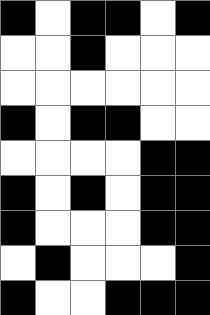[["black", "white", "black", "black", "white", "black"], ["white", "white", "black", "white", "white", "white"], ["white", "white", "white", "white", "white", "white"], ["black", "white", "black", "black", "white", "white"], ["white", "white", "white", "white", "black", "black"], ["black", "white", "black", "white", "black", "black"], ["black", "white", "white", "white", "black", "black"], ["white", "black", "white", "white", "white", "black"], ["black", "white", "white", "black", "black", "black"]]